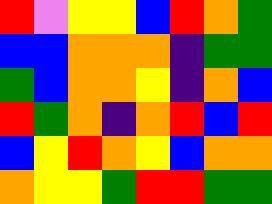[["red", "violet", "yellow", "yellow", "blue", "red", "orange", "green"], ["blue", "blue", "orange", "orange", "orange", "indigo", "green", "green"], ["green", "blue", "orange", "orange", "yellow", "indigo", "orange", "blue"], ["red", "green", "orange", "indigo", "orange", "red", "blue", "red"], ["blue", "yellow", "red", "orange", "yellow", "blue", "orange", "orange"], ["orange", "yellow", "yellow", "green", "red", "red", "green", "green"]]